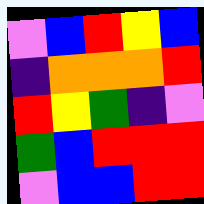[["violet", "blue", "red", "yellow", "blue"], ["indigo", "orange", "orange", "orange", "red"], ["red", "yellow", "green", "indigo", "violet"], ["green", "blue", "red", "red", "red"], ["violet", "blue", "blue", "red", "red"]]